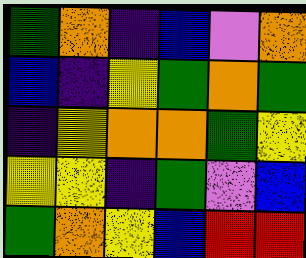[["green", "orange", "indigo", "blue", "violet", "orange"], ["blue", "indigo", "yellow", "green", "orange", "green"], ["indigo", "yellow", "orange", "orange", "green", "yellow"], ["yellow", "yellow", "indigo", "green", "violet", "blue"], ["green", "orange", "yellow", "blue", "red", "red"]]